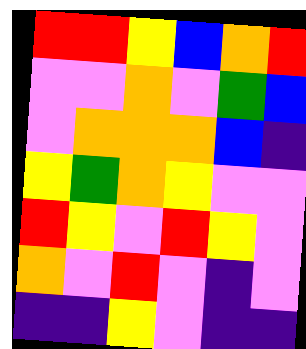[["red", "red", "yellow", "blue", "orange", "red"], ["violet", "violet", "orange", "violet", "green", "blue"], ["violet", "orange", "orange", "orange", "blue", "indigo"], ["yellow", "green", "orange", "yellow", "violet", "violet"], ["red", "yellow", "violet", "red", "yellow", "violet"], ["orange", "violet", "red", "violet", "indigo", "violet"], ["indigo", "indigo", "yellow", "violet", "indigo", "indigo"]]